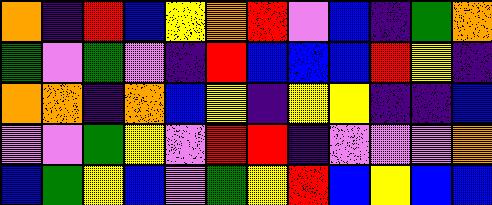[["orange", "indigo", "red", "blue", "yellow", "orange", "red", "violet", "blue", "indigo", "green", "orange"], ["green", "violet", "green", "violet", "indigo", "red", "blue", "blue", "blue", "red", "yellow", "indigo"], ["orange", "orange", "indigo", "orange", "blue", "yellow", "indigo", "yellow", "yellow", "indigo", "indigo", "blue"], ["violet", "violet", "green", "yellow", "violet", "red", "red", "indigo", "violet", "violet", "violet", "orange"], ["blue", "green", "yellow", "blue", "violet", "green", "yellow", "red", "blue", "yellow", "blue", "blue"]]